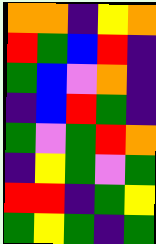[["orange", "orange", "indigo", "yellow", "orange"], ["red", "green", "blue", "red", "indigo"], ["green", "blue", "violet", "orange", "indigo"], ["indigo", "blue", "red", "green", "indigo"], ["green", "violet", "green", "red", "orange"], ["indigo", "yellow", "green", "violet", "green"], ["red", "red", "indigo", "green", "yellow"], ["green", "yellow", "green", "indigo", "green"]]